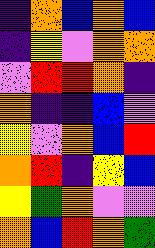[["indigo", "orange", "blue", "orange", "blue"], ["indigo", "yellow", "violet", "orange", "orange"], ["violet", "red", "red", "orange", "indigo"], ["orange", "indigo", "indigo", "blue", "violet"], ["yellow", "violet", "orange", "blue", "red"], ["orange", "red", "indigo", "yellow", "blue"], ["yellow", "green", "orange", "violet", "violet"], ["orange", "blue", "red", "orange", "green"]]